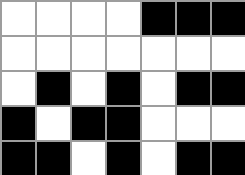[["white", "white", "white", "white", "black", "black", "black"], ["white", "white", "white", "white", "white", "white", "white"], ["white", "black", "white", "black", "white", "black", "black"], ["black", "white", "black", "black", "white", "white", "white"], ["black", "black", "white", "black", "white", "black", "black"]]